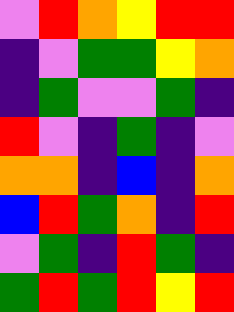[["violet", "red", "orange", "yellow", "red", "red"], ["indigo", "violet", "green", "green", "yellow", "orange"], ["indigo", "green", "violet", "violet", "green", "indigo"], ["red", "violet", "indigo", "green", "indigo", "violet"], ["orange", "orange", "indigo", "blue", "indigo", "orange"], ["blue", "red", "green", "orange", "indigo", "red"], ["violet", "green", "indigo", "red", "green", "indigo"], ["green", "red", "green", "red", "yellow", "red"]]